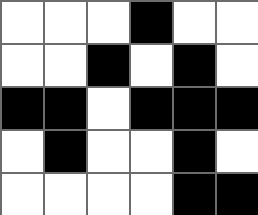[["white", "white", "white", "black", "white", "white"], ["white", "white", "black", "white", "black", "white"], ["black", "black", "white", "black", "black", "black"], ["white", "black", "white", "white", "black", "white"], ["white", "white", "white", "white", "black", "black"]]